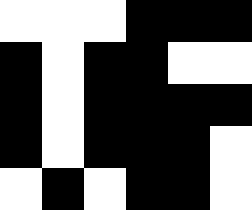[["white", "white", "white", "black", "black", "black"], ["black", "white", "black", "black", "white", "white"], ["black", "white", "black", "black", "black", "black"], ["black", "white", "black", "black", "black", "white"], ["white", "black", "white", "black", "black", "white"]]